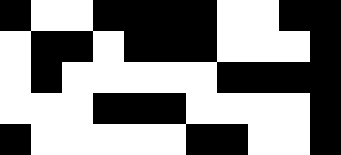[["black", "white", "white", "black", "black", "black", "black", "white", "white", "black", "black"], ["white", "black", "black", "white", "black", "black", "black", "white", "white", "white", "black"], ["white", "black", "white", "white", "white", "white", "white", "black", "black", "black", "black"], ["white", "white", "white", "black", "black", "black", "white", "white", "white", "white", "black"], ["black", "white", "white", "white", "white", "white", "black", "black", "white", "white", "black"]]